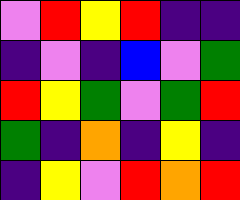[["violet", "red", "yellow", "red", "indigo", "indigo"], ["indigo", "violet", "indigo", "blue", "violet", "green"], ["red", "yellow", "green", "violet", "green", "red"], ["green", "indigo", "orange", "indigo", "yellow", "indigo"], ["indigo", "yellow", "violet", "red", "orange", "red"]]